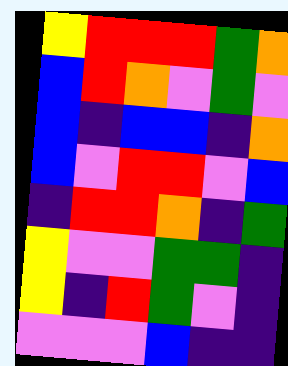[["yellow", "red", "red", "red", "green", "orange"], ["blue", "red", "orange", "violet", "green", "violet"], ["blue", "indigo", "blue", "blue", "indigo", "orange"], ["blue", "violet", "red", "red", "violet", "blue"], ["indigo", "red", "red", "orange", "indigo", "green"], ["yellow", "violet", "violet", "green", "green", "indigo"], ["yellow", "indigo", "red", "green", "violet", "indigo"], ["violet", "violet", "violet", "blue", "indigo", "indigo"]]